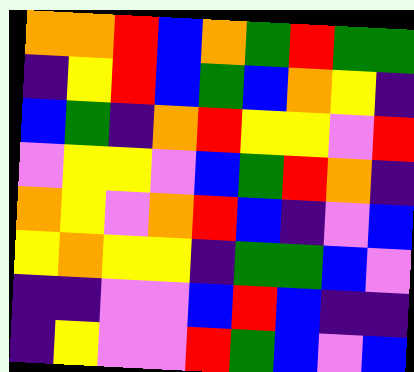[["orange", "orange", "red", "blue", "orange", "green", "red", "green", "green"], ["indigo", "yellow", "red", "blue", "green", "blue", "orange", "yellow", "indigo"], ["blue", "green", "indigo", "orange", "red", "yellow", "yellow", "violet", "red"], ["violet", "yellow", "yellow", "violet", "blue", "green", "red", "orange", "indigo"], ["orange", "yellow", "violet", "orange", "red", "blue", "indigo", "violet", "blue"], ["yellow", "orange", "yellow", "yellow", "indigo", "green", "green", "blue", "violet"], ["indigo", "indigo", "violet", "violet", "blue", "red", "blue", "indigo", "indigo"], ["indigo", "yellow", "violet", "violet", "red", "green", "blue", "violet", "blue"]]